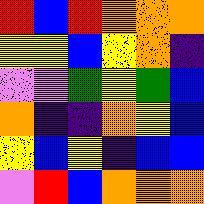[["red", "blue", "red", "orange", "orange", "orange"], ["yellow", "yellow", "blue", "yellow", "orange", "indigo"], ["violet", "violet", "green", "yellow", "green", "blue"], ["orange", "indigo", "indigo", "orange", "yellow", "blue"], ["yellow", "blue", "yellow", "indigo", "blue", "blue"], ["violet", "red", "blue", "orange", "orange", "orange"]]